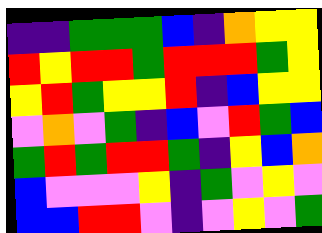[["indigo", "indigo", "green", "green", "green", "blue", "indigo", "orange", "yellow", "yellow"], ["red", "yellow", "red", "red", "green", "red", "red", "red", "green", "yellow"], ["yellow", "red", "green", "yellow", "yellow", "red", "indigo", "blue", "yellow", "yellow"], ["violet", "orange", "violet", "green", "indigo", "blue", "violet", "red", "green", "blue"], ["green", "red", "green", "red", "red", "green", "indigo", "yellow", "blue", "orange"], ["blue", "violet", "violet", "violet", "yellow", "indigo", "green", "violet", "yellow", "violet"], ["blue", "blue", "red", "red", "violet", "indigo", "violet", "yellow", "violet", "green"]]